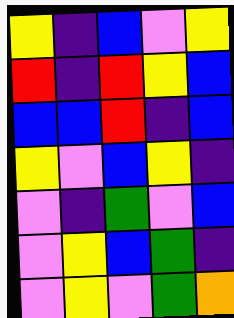[["yellow", "indigo", "blue", "violet", "yellow"], ["red", "indigo", "red", "yellow", "blue"], ["blue", "blue", "red", "indigo", "blue"], ["yellow", "violet", "blue", "yellow", "indigo"], ["violet", "indigo", "green", "violet", "blue"], ["violet", "yellow", "blue", "green", "indigo"], ["violet", "yellow", "violet", "green", "orange"]]